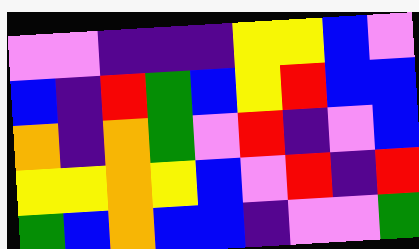[["violet", "violet", "indigo", "indigo", "indigo", "yellow", "yellow", "blue", "violet"], ["blue", "indigo", "red", "green", "blue", "yellow", "red", "blue", "blue"], ["orange", "indigo", "orange", "green", "violet", "red", "indigo", "violet", "blue"], ["yellow", "yellow", "orange", "yellow", "blue", "violet", "red", "indigo", "red"], ["green", "blue", "orange", "blue", "blue", "indigo", "violet", "violet", "green"]]